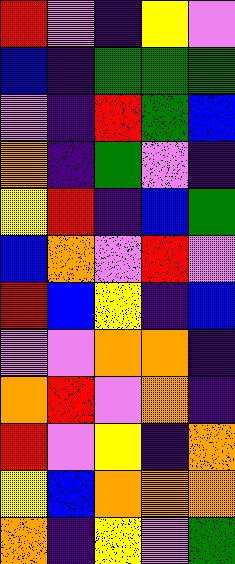[["red", "violet", "indigo", "yellow", "violet"], ["blue", "indigo", "green", "green", "green"], ["violet", "indigo", "red", "green", "blue"], ["orange", "indigo", "green", "violet", "indigo"], ["yellow", "red", "indigo", "blue", "green"], ["blue", "orange", "violet", "red", "violet"], ["red", "blue", "yellow", "indigo", "blue"], ["violet", "violet", "orange", "orange", "indigo"], ["orange", "red", "violet", "orange", "indigo"], ["red", "violet", "yellow", "indigo", "orange"], ["yellow", "blue", "orange", "orange", "orange"], ["orange", "indigo", "yellow", "violet", "green"]]